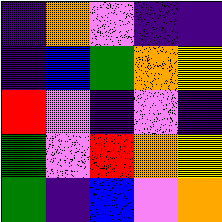[["indigo", "orange", "violet", "indigo", "indigo"], ["indigo", "blue", "green", "orange", "yellow"], ["red", "violet", "indigo", "violet", "indigo"], ["green", "violet", "red", "orange", "yellow"], ["green", "indigo", "blue", "violet", "orange"]]